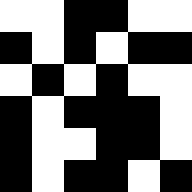[["white", "white", "black", "black", "white", "white"], ["black", "white", "black", "white", "black", "black"], ["white", "black", "white", "black", "white", "white"], ["black", "white", "black", "black", "black", "white"], ["black", "white", "white", "black", "black", "white"], ["black", "white", "black", "black", "white", "black"]]